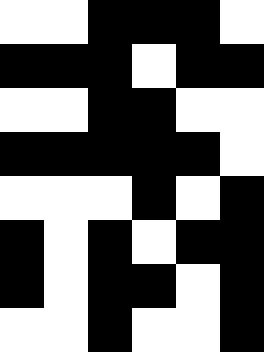[["white", "white", "black", "black", "black", "white"], ["black", "black", "black", "white", "black", "black"], ["white", "white", "black", "black", "white", "white"], ["black", "black", "black", "black", "black", "white"], ["white", "white", "white", "black", "white", "black"], ["black", "white", "black", "white", "black", "black"], ["black", "white", "black", "black", "white", "black"], ["white", "white", "black", "white", "white", "black"]]